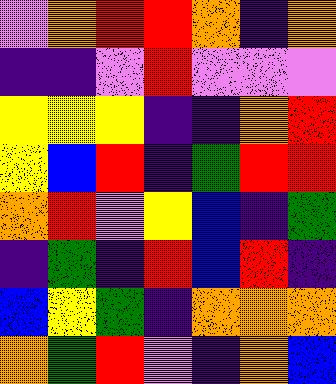[["violet", "orange", "red", "red", "orange", "indigo", "orange"], ["indigo", "indigo", "violet", "red", "violet", "violet", "violet"], ["yellow", "yellow", "yellow", "indigo", "indigo", "orange", "red"], ["yellow", "blue", "red", "indigo", "green", "red", "red"], ["orange", "red", "violet", "yellow", "blue", "indigo", "green"], ["indigo", "green", "indigo", "red", "blue", "red", "indigo"], ["blue", "yellow", "green", "indigo", "orange", "orange", "orange"], ["orange", "green", "red", "violet", "indigo", "orange", "blue"]]